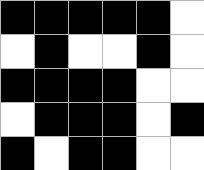[["black", "black", "black", "black", "black", "white"], ["white", "black", "white", "white", "black", "white"], ["black", "black", "black", "black", "white", "white"], ["white", "black", "black", "black", "white", "black"], ["black", "white", "black", "black", "white", "white"]]